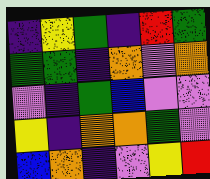[["indigo", "yellow", "green", "indigo", "red", "green"], ["green", "green", "indigo", "orange", "violet", "orange"], ["violet", "indigo", "green", "blue", "violet", "violet"], ["yellow", "indigo", "orange", "orange", "green", "violet"], ["blue", "orange", "indigo", "violet", "yellow", "red"]]